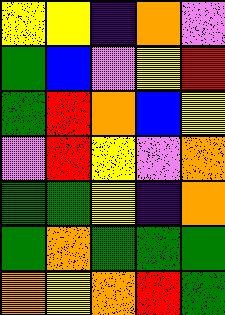[["yellow", "yellow", "indigo", "orange", "violet"], ["green", "blue", "violet", "yellow", "red"], ["green", "red", "orange", "blue", "yellow"], ["violet", "red", "yellow", "violet", "orange"], ["green", "green", "yellow", "indigo", "orange"], ["green", "orange", "green", "green", "green"], ["orange", "yellow", "orange", "red", "green"]]